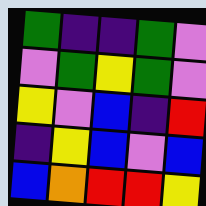[["green", "indigo", "indigo", "green", "violet"], ["violet", "green", "yellow", "green", "violet"], ["yellow", "violet", "blue", "indigo", "red"], ["indigo", "yellow", "blue", "violet", "blue"], ["blue", "orange", "red", "red", "yellow"]]